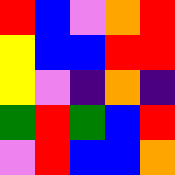[["red", "blue", "violet", "orange", "red"], ["yellow", "blue", "blue", "red", "red"], ["yellow", "violet", "indigo", "orange", "indigo"], ["green", "red", "green", "blue", "red"], ["violet", "red", "blue", "blue", "orange"]]